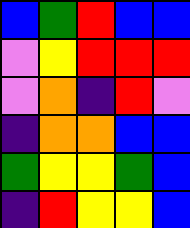[["blue", "green", "red", "blue", "blue"], ["violet", "yellow", "red", "red", "red"], ["violet", "orange", "indigo", "red", "violet"], ["indigo", "orange", "orange", "blue", "blue"], ["green", "yellow", "yellow", "green", "blue"], ["indigo", "red", "yellow", "yellow", "blue"]]